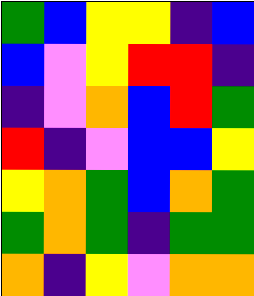[["green", "blue", "yellow", "yellow", "indigo", "blue"], ["blue", "violet", "yellow", "red", "red", "indigo"], ["indigo", "violet", "orange", "blue", "red", "green"], ["red", "indigo", "violet", "blue", "blue", "yellow"], ["yellow", "orange", "green", "blue", "orange", "green"], ["green", "orange", "green", "indigo", "green", "green"], ["orange", "indigo", "yellow", "violet", "orange", "orange"]]